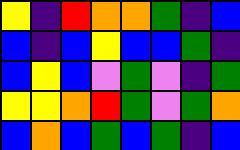[["yellow", "indigo", "red", "orange", "orange", "green", "indigo", "blue"], ["blue", "indigo", "blue", "yellow", "blue", "blue", "green", "indigo"], ["blue", "yellow", "blue", "violet", "green", "violet", "indigo", "green"], ["yellow", "yellow", "orange", "red", "green", "violet", "green", "orange"], ["blue", "orange", "blue", "green", "blue", "green", "indigo", "blue"]]